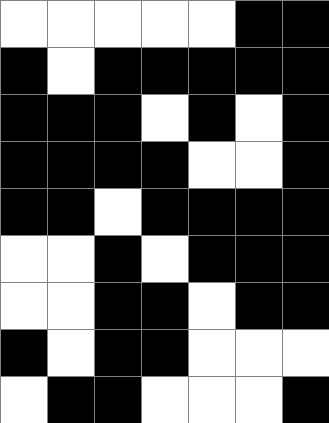[["white", "white", "white", "white", "white", "black", "black"], ["black", "white", "black", "black", "black", "black", "black"], ["black", "black", "black", "white", "black", "white", "black"], ["black", "black", "black", "black", "white", "white", "black"], ["black", "black", "white", "black", "black", "black", "black"], ["white", "white", "black", "white", "black", "black", "black"], ["white", "white", "black", "black", "white", "black", "black"], ["black", "white", "black", "black", "white", "white", "white"], ["white", "black", "black", "white", "white", "white", "black"]]